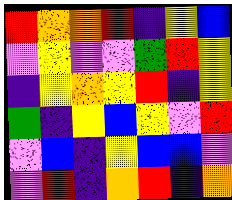[["red", "orange", "orange", "red", "indigo", "yellow", "blue"], ["violet", "yellow", "violet", "violet", "green", "red", "yellow"], ["indigo", "yellow", "orange", "yellow", "red", "indigo", "yellow"], ["green", "indigo", "yellow", "blue", "yellow", "violet", "red"], ["violet", "blue", "indigo", "yellow", "blue", "blue", "violet"], ["violet", "red", "indigo", "orange", "red", "indigo", "orange"]]